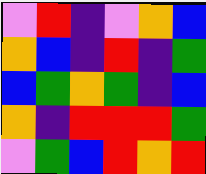[["violet", "red", "indigo", "violet", "orange", "blue"], ["orange", "blue", "indigo", "red", "indigo", "green"], ["blue", "green", "orange", "green", "indigo", "blue"], ["orange", "indigo", "red", "red", "red", "green"], ["violet", "green", "blue", "red", "orange", "red"]]